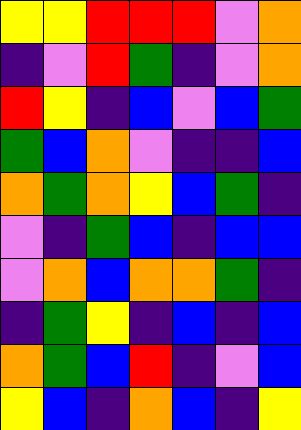[["yellow", "yellow", "red", "red", "red", "violet", "orange"], ["indigo", "violet", "red", "green", "indigo", "violet", "orange"], ["red", "yellow", "indigo", "blue", "violet", "blue", "green"], ["green", "blue", "orange", "violet", "indigo", "indigo", "blue"], ["orange", "green", "orange", "yellow", "blue", "green", "indigo"], ["violet", "indigo", "green", "blue", "indigo", "blue", "blue"], ["violet", "orange", "blue", "orange", "orange", "green", "indigo"], ["indigo", "green", "yellow", "indigo", "blue", "indigo", "blue"], ["orange", "green", "blue", "red", "indigo", "violet", "blue"], ["yellow", "blue", "indigo", "orange", "blue", "indigo", "yellow"]]